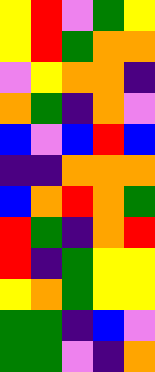[["yellow", "red", "violet", "green", "yellow"], ["yellow", "red", "green", "orange", "orange"], ["violet", "yellow", "orange", "orange", "indigo"], ["orange", "green", "indigo", "orange", "violet"], ["blue", "violet", "blue", "red", "blue"], ["indigo", "indigo", "orange", "orange", "orange"], ["blue", "orange", "red", "orange", "green"], ["red", "green", "indigo", "orange", "red"], ["red", "indigo", "green", "yellow", "yellow"], ["yellow", "orange", "green", "yellow", "yellow"], ["green", "green", "indigo", "blue", "violet"], ["green", "green", "violet", "indigo", "orange"]]